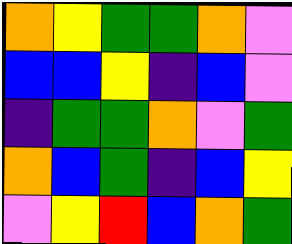[["orange", "yellow", "green", "green", "orange", "violet"], ["blue", "blue", "yellow", "indigo", "blue", "violet"], ["indigo", "green", "green", "orange", "violet", "green"], ["orange", "blue", "green", "indigo", "blue", "yellow"], ["violet", "yellow", "red", "blue", "orange", "green"]]